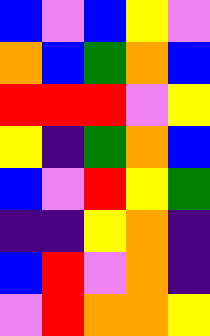[["blue", "violet", "blue", "yellow", "violet"], ["orange", "blue", "green", "orange", "blue"], ["red", "red", "red", "violet", "yellow"], ["yellow", "indigo", "green", "orange", "blue"], ["blue", "violet", "red", "yellow", "green"], ["indigo", "indigo", "yellow", "orange", "indigo"], ["blue", "red", "violet", "orange", "indigo"], ["violet", "red", "orange", "orange", "yellow"]]